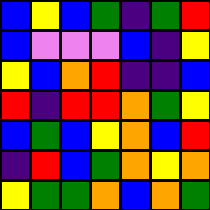[["blue", "yellow", "blue", "green", "indigo", "green", "red"], ["blue", "violet", "violet", "violet", "blue", "indigo", "yellow"], ["yellow", "blue", "orange", "red", "indigo", "indigo", "blue"], ["red", "indigo", "red", "red", "orange", "green", "yellow"], ["blue", "green", "blue", "yellow", "orange", "blue", "red"], ["indigo", "red", "blue", "green", "orange", "yellow", "orange"], ["yellow", "green", "green", "orange", "blue", "orange", "green"]]